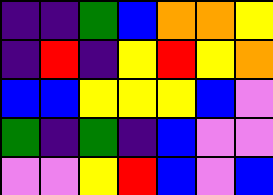[["indigo", "indigo", "green", "blue", "orange", "orange", "yellow"], ["indigo", "red", "indigo", "yellow", "red", "yellow", "orange"], ["blue", "blue", "yellow", "yellow", "yellow", "blue", "violet"], ["green", "indigo", "green", "indigo", "blue", "violet", "violet"], ["violet", "violet", "yellow", "red", "blue", "violet", "blue"]]